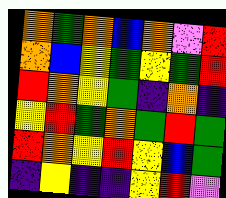[["orange", "green", "orange", "blue", "orange", "violet", "red"], ["orange", "blue", "yellow", "green", "yellow", "green", "red"], ["red", "orange", "yellow", "green", "indigo", "orange", "indigo"], ["yellow", "red", "green", "orange", "green", "red", "green"], ["red", "orange", "yellow", "red", "yellow", "blue", "green"], ["indigo", "yellow", "indigo", "indigo", "yellow", "red", "violet"]]